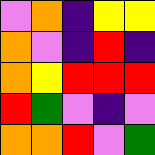[["violet", "orange", "indigo", "yellow", "yellow"], ["orange", "violet", "indigo", "red", "indigo"], ["orange", "yellow", "red", "red", "red"], ["red", "green", "violet", "indigo", "violet"], ["orange", "orange", "red", "violet", "green"]]